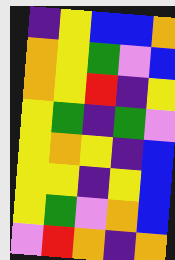[["indigo", "yellow", "blue", "blue", "orange"], ["orange", "yellow", "green", "violet", "blue"], ["orange", "yellow", "red", "indigo", "yellow"], ["yellow", "green", "indigo", "green", "violet"], ["yellow", "orange", "yellow", "indigo", "blue"], ["yellow", "yellow", "indigo", "yellow", "blue"], ["yellow", "green", "violet", "orange", "blue"], ["violet", "red", "orange", "indigo", "orange"]]